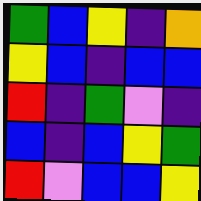[["green", "blue", "yellow", "indigo", "orange"], ["yellow", "blue", "indigo", "blue", "blue"], ["red", "indigo", "green", "violet", "indigo"], ["blue", "indigo", "blue", "yellow", "green"], ["red", "violet", "blue", "blue", "yellow"]]